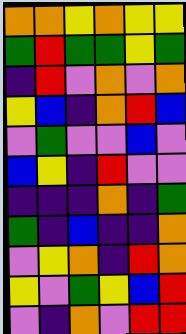[["orange", "orange", "yellow", "orange", "yellow", "yellow"], ["green", "red", "green", "green", "yellow", "green"], ["indigo", "red", "violet", "orange", "violet", "orange"], ["yellow", "blue", "indigo", "orange", "red", "blue"], ["violet", "green", "violet", "violet", "blue", "violet"], ["blue", "yellow", "indigo", "red", "violet", "violet"], ["indigo", "indigo", "indigo", "orange", "indigo", "green"], ["green", "indigo", "blue", "indigo", "indigo", "orange"], ["violet", "yellow", "orange", "indigo", "red", "orange"], ["yellow", "violet", "green", "yellow", "blue", "red"], ["violet", "indigo", "orange", "violet", "red", "red"]]